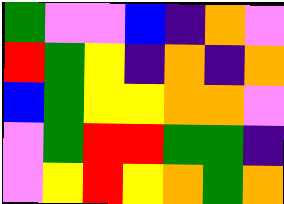[["green", "violet", "violet", "blue", "indigo", "orange", "violet"], ["red", "green", "yellow", "indigo", "orange", "indigo", "orange"], ["blue", "green", "yellow", "yellow", "orange", "orange", "violet"], ["violet", "green", "red", "red", "green", "green", "indigo"], ["violet", "yellow", "red", "yellow", "orange", "green", "orange"]]